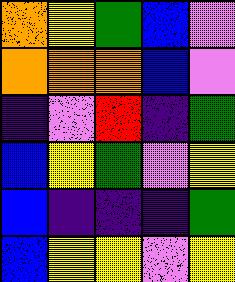[["orange", "yellow", "green", "blue", "violet"], ["orange", "orange", "orange", "blue", "violet"], ["indigo", "violet", "red", "indigo", "green"], ["blue", "yellow", "green", "violet", "yellow"], ["blue", "indigo", "indigo", "indigo", "green"], ["blue", "yellow", "yellow", "violet", "yellow"]]